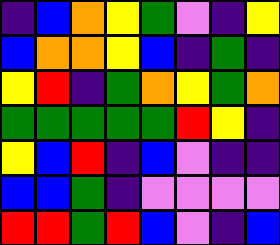[["indigo", "blue", "orange", "yellow", "green", "violet", "indigo", "yellow"], ["blue", "orange", "orange", "yellow", "blue", "indigo", "green", "indigo"], ["yellow", "red", "indigo", "green", "orange", "yellow", "green", "orange"], ["green", "green", "green", "green", "green", "red", "yellow", "indigo"], ["yellow", "blue", "red", "indigo", "blue", "violet", "indigo", "indigo"], ["blue", "blue", "green", "indigo", "violet", "violet", "violet", "violet"], ["red", "red", "green", "red", "blue", "violet", "indigo", "blue"]]